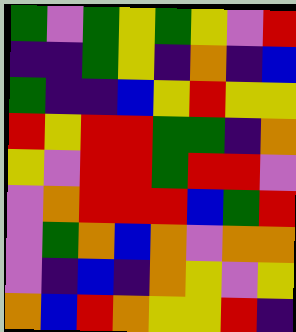[["green", "violet", "green", "yellow", "green", "yellow", "violet", "red"], ["indigo", "indigo", "green", "yellow", "indigo", "orange", "indigo", "blue"], ["green", "indigo", "indigo", "blue", "yellow", "red", "yellow", "yellow"], ["red", "yellow", "red", "red", "green", "green", "indigo", "orange"], ["yellow", "violet", "red", "red", "green", "red", "red", "violet"], ["violet", "orange", "red", "red", "red", "blue", "green", "red"], ["violet", "green", "orange", "blue", "orange", "violet", "orange", "orange"], ["violet", "indigo", "blue", "indigo", "orange", "yellow", "violet", "yellow"], ["orange", "blue", "red", "orange", "yellow", "yellow", "red", "indigo"]]